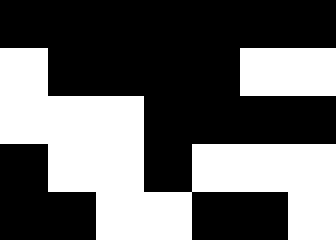[["black", "black", "black", "black", "black", "black", "black"], ["white", "black", "black", "black", "black", "white", "white"], ["white", "white", "white", "black", "black", "black", "black"], ["black", "white", "white", "black", "white", "white", "white"], ["black", "black", "white", "white", "black", "black", "white"]]